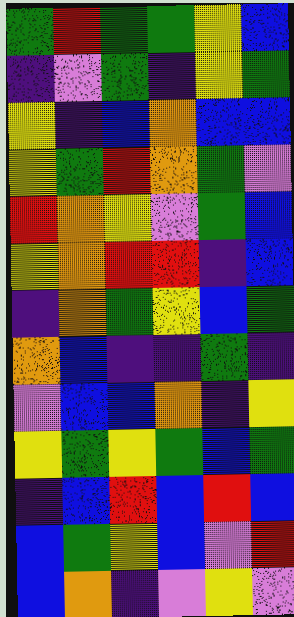[["green", "red", "green", "green", "yellow", "blue"], ["indigo", "violet", "green", "indigo", "yellow", "green"], ["yellow", "indigo", "blue", "orange", "blue", "blue"], ["yellow", "green", "red", "orange", "green", "violet"], ["red", "orange", "yellow", "violet", "green", "blue"], ["yellow", "orange", "red", "red", "indigo", "blue"], ["indigo", "orange", "green", "yellow", "blue", "green"], ["orange", "blue", "indigo", "indigo", "green", "indigo"], ["violet", "blue", "blue", "orange", "indigo", "yellow"], ["yellow", "green", "yellow", "green", "blue", "green"], ["indigo", "blue", "red", "blue", "red", "blue"], ["blue", "green", "yellow", "blue", "violet", "red"], ["blue", "orange", "indigo", "violet", "yellow", "violet"]]